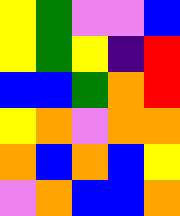[["yellow", "green", "violet", "violet", "blue"], ["yellow", "green", "yellow", "indigo", "red"], ["blue", "blue", "green", "orange", "red"], ["yellow", "orange", "violet", "orange", "orange"], ["orange", "blue", "orange", "blue", "yellow"], ["violet", "orange", "blue", "blue", "orange"]]